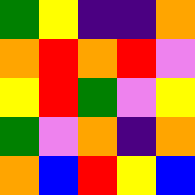[["green", "yellow", "indigo", "indigo", "orange"], ["orange", "red", "orange", "red", "violet"], ["yellow", "red", "green", "violet", "yellow"], ["green", "violet", "orange", "indigo", "orange"], ["orange", "blue", "red", "yellow", "blue"]]